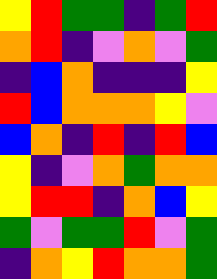[["yellow", "red", "green", "green", "indigo", "green", "red"], ["orange", "red", "indigo", "violet", "orange", "violet", "green"], ["indigo", "blue", "orange", "indigo", "indigo", "indigo", "yellow"], ["red", "blue", "orange", "orange", "orange", "yellow", "violet"], ["blue", "orange", "indigo", "red", "indigo", "red", "blue"], ["yellow", "indigo", "violet", "orange", "green", "orange", "orange"], ["yellow", "red", "red", "indigo", "orange", "blue", "yellow"], ["green", "violet", "green", "green", "red", "violet", "green"], ["indigo", "orange", "yellow", "red", "orange", "orange", "green"]]